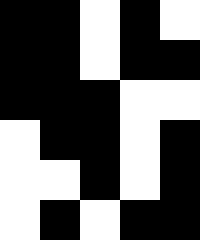[["black", "black", "white", "black", "white"], ["black", "black", "white", "black", "black"], ["black", "black", "black", "white", "white"], ["white", "black", "black", "white", "black"], ["white", "white", "black", "white", "black"], ["white", "black", "white", "black", "black"]]